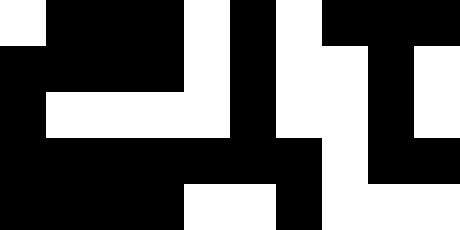[["white", "black", "black", "black", "white", "black", "white", "black", "black", "black"], ["black", "black", "black", "black", "white", "black", "white", "white", "black", "white"], ["black", "white", "white", "white", "white", "black", "white", "white", "black", "white"], ["black", "black", "black", "black", "black", "black", "black", "white", "black", "black"], ["black", "black", "black", "black", "white", "white", "black", "white", "white", "white"]]